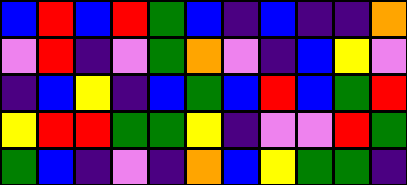[["blue", "red", "blue", "red", "green", "blue", "indigo", "blue", "indigo", "indigo", "orange"], ["violet", "red", "indigo", "violet", "green", "orange", "violet", "indigo", "blue", "yellow", "violet"], ["indigo", "blue", "yellow", "indigo", "blue", "green", "blue", "red", "blue", "green", "red"], ["yellow", "red", "red", "green", "green", "yellow", "indigo", "violet", "violet", "red", "green"], ["green", "blue", "indigo", "violet", "indigo", "orange", "blue", "yellow", "green", "green", "indigo"]]